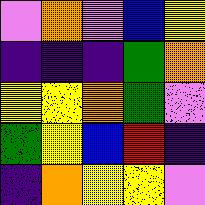[["violet", "orange", "violet", "blue", "yellow"], ["indigo", "indigo", "indigo", "green", "orange"], ["yellow", "yellow", "orange", "green", "violet"], ["green", "yellow", "blue", "red", "indigo"], ["indigo", "orange", "yellow", "yellow", "violet"]]